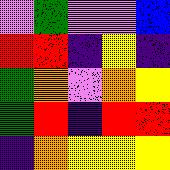[["violet", "green", "violet", "violet", "blue"], ["red", "red", "indigo", "yellow", "indigo"], ["green", "orange", "violet", "orange", "yellow"], ["green", "red", "indigo", "red", "red"], ["indigo", "orange", "yellow", "yellow", "yellow"]]